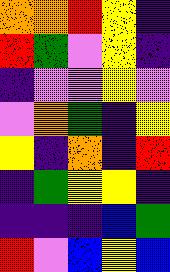[["orange", "orange", "red", "yellow", "indigo"], ["red", "green", "violet", "yellow", "indigo"], ["indigo", "violet", "violet", "yellow", "violet"], ["violet", "orange", "green", "indigo", "yellow"], ["yellow", "indigo", "orange", "indigo", "red"], ["indigo", "green", "yellow", "yellow", "indigo"], ["indigo", "indigo", "indigo", "blue", "green"], ["red", "violet", "blue", "yellow", "blue"]]